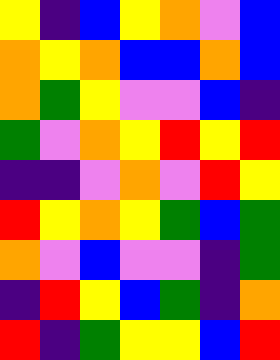[["yellow", "indigo", "blue", "yellow", "orange", "violet", "blue"], ["orange", "yellow", "orange", "blue", "blue", "orange", "blue"], ["orange", "green", "yellow", "violet", "violet", "blue", "indigo"], ["green", "violet", "orange", "yellow", "red", "yellow", "red"], ["indigo", "indigo", "violet", "orange", "violet", "red", "yellow"], ["red", "yellow", "orange", "yellow", "green", "blue", "green"], ["orange", "violet", "blue", "violet", "violet", "indigo", "green"], ["indigo", "red", "yellow", "blue", "green", "indigo", "orange"], ["red", "indigo", "green", "yellow", "yellow", "blue", "red"]]